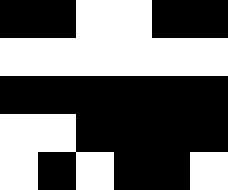[["black", "black", "white", "white", "black", "black"], ["white", "white", "white", "white", "white", "white"], ["black", "black", "black", "black", "black", "black"], ["white", "white", "black", "black", "black", "black"], ["white", "black", "white", "black", "black", "white"]]